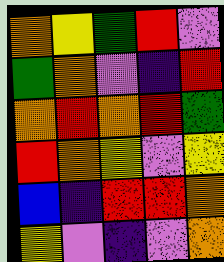[["orange", "yellow", "green", "red", "violet"], ["green", "orange", "violet", "indigo", "red"], ["orange", "red", "orange", "red", "green"], ["red", "orange", "yellow", "violet", "yellow"], ["blue", "indigo", "red", "red", "orange"], ["yellow", "violet", "indigo", "violet", "orange"]]